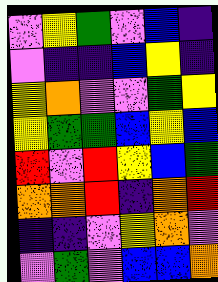[["violet", "yellow", "green", "violet", "blue", "indigo"], ["violet", "indigo", "indigo", "blue", "yellow", "indigo"], ["yellow", "orange", "violet", "violet", "green", "yellow"], ["yellow", "green", "green", "blue", "yellow", "blue"], ["red", "violet", "red", "yellow", "blue", "green"], ["orange", "orange", "red", "indigo", "orange", "red"], ["indigo", "indigo", "violet", "yellow", "orange", "violet"], ["violet", "green", "violet", "blue", "blue", "orange"]]